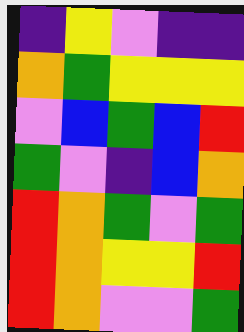[["indigo", "yellow", "violet", "indigo", "indigo"], ["orange", "green", "yellow", "yellow", "yellow"], ["violet", "blue", "green", "blue", "red"], ["green", "violet", "indigo", "blue", "orange"], ["red", "orange", "green", "violet", "green"], ["red", "orange", "yellow", "yellow", "red"], ["red", "orange", "violet", "violet", "green"]]